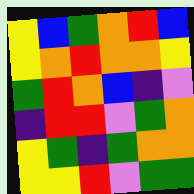[["yellow", "blue", "green", "orange", "red", "blue"], ["yellow", "orange", "red", "orange", "orange", "yellow"], ["green", "red", "orange", "blue", "indigo", "violet"], ["indigo", "red", "red", "violet", "green", "orange"], ["yellow", "green", "indigo", "green", "orange", "orange"], ["yellow", "yellow", "red", "violet", "green", "green"]]